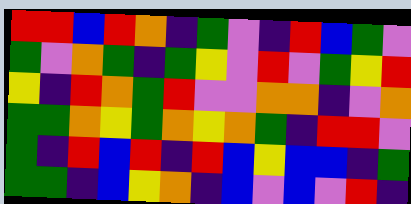[["red", "red", "blue", "red", "orange", "indigo", "green", "violet", "indigo", "red", "blue", "green", "violet"], ["green", "violet", "orange", "green", "indigo", "green", "yellow", "violet", "red", "violet", "green", "yellow", "red"], ["yellow", "indigo", "red", "orange", "green", "red", "violet", "violet", "orange", "orange", "indigo", "violet", "orange"], ["green", "green", "orange", "yellow", "green", "orange", "yellow", "orange", "green", "indigo", "red", "red", "violet"], ["green", "indigo", "red", "blue", "red", "indigo", "red", "blue", "yellow", "blue", "blue", "indigo", "green"], ["green", "green", "indigo", "blue", "yellow", "orange", "indigo", "blue", "violet", "blue", "violet", "red", "indigo"]]